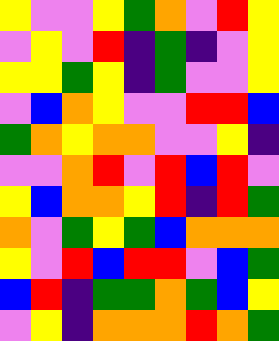[["yellow", "violet", "violet", "yellow", "green", "orange", "violet", "red", "yellow"], ["violet", "yellow", "violet", "red", "indigo", "green", "indigo", "violet", "yellow"], ["yellow", "yellow", "green", "yellow", "indigo", "green", "violet", "violet", "yellow"], ["violet", "blue", "orange", "yellow", "violet", "violet", "red", "red", "blue"], ["green", "orange", "yellow", "orange", "orange", "violet", "violet", "yellow", "indigo"], ["violet", "violet", "orange", "red", "violet", "red", "blue", "red", "violet"], ["yellow", "blue", "orange", "orange", "yellow", "red", "indigo", "red", "green"], ["orange", "violet", "green", "yellow", "green", "blue", "orange", "orange", "orange"], ["yellow", "violet", "red", "blue", "red", "red", "violet", "blue", "green"], ["blue", "red", "indigo", "green", "green", "orange", "green", "blue", "yellow"], ["violet", "yellow", "indigo", "orange", "orange", "orange", "red", "orange", "green"]]